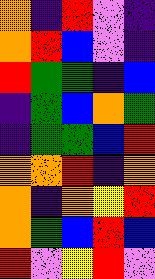[["orange", "indigo", "red", "violet", "indigo"], ["orange", "red", "blue", "violet", "indigo"], ["red", "green", "green", "indigo", "blue"], ["indigo", "green", "blue", "orange", "green"], ["indigo", "green", "green", "blue", "red"], ["orange", "orange", "red", "indigo", "orange"], ["orange", "indigo", "orange", "yellow", "red"], ["orange", "green", "blue", "red", "blue"], ["red", "violet", "yellow", "red", "violet"]]